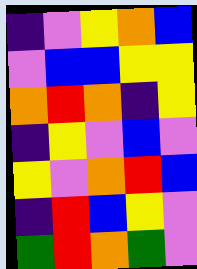[["indigo", "violet", "yellow", "orange", "blue"], ["violet", "blue", "blue", "yellow", "yellow"], ["orange", "red", "orange", "indigo", "yellow"], ["indigo", "yellow", "violet", "blue", "violet"], ["yellow", "violet", "orange", "red", "blue"], ["indigo", "red", "blue", "yellow", "violet"], ["green", "red", "orange", "green", "violet"]]